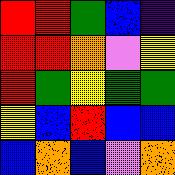[["red", "red", "green", "blue", "indigo"], ["red", "red", "orange", "violet", "yellow"], ["red", "green", "yellow", "green", "green"], ["yellow", "blue", "red", "blue", "blue"], ["blue", "orange", "blue", "violet", "orange"]]